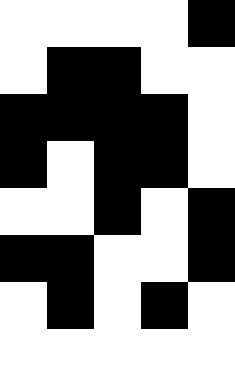[["white", "white", "white", "white", "black"], ["white", "black", "black", "white", "white"], ["black", "black", "black", "black", "white"], ["black", "white", "black", "black", "white"], ["white", "white", "black", "white", "black"], ["black", "black", "white", "white", "black"], ["white", "black", "white", "black", "white"], ["white", "white", "white", "white", "white"]]